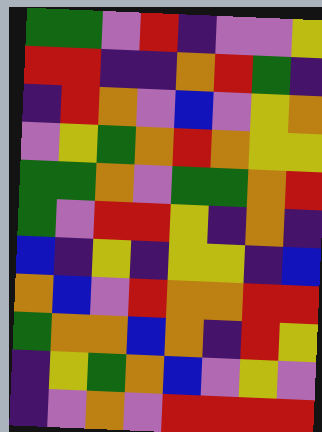[["green", "green", "violet", "red", "indigo", "violet", "violet", "yellow"], ["red", "red", "indigo", "indigo", "orange", "red", "green", "indigo"], ["indigo", "red", "orange", "violet", "blue", "violet", "yellow", "orange"], ["violet", "yellow", "green", "orange", "red", "orange", "yellow", "yellow"], ["green", "green", "orange", "violet", "green", "green", "orange", "red"], ["green", "violet", "red", "red", "yellow", "indigo", "orange", "indigo"], ["blue", "indigo", "yellow", "indigo", "yellow", "yellow", "indigo", "blue"], ["orange", "blue", "violet", "red", "orange", "orange", "red", "red"], ["green", "orange", "orange", "blue", "orange", "indigo", "red", "yellow"], ["indigo", "yellow", "green", "orange", "blue", "violet", "yellow", "violet"], ["indigo", "violet", "orange", "violet", "red", "red", "red", "red"]]